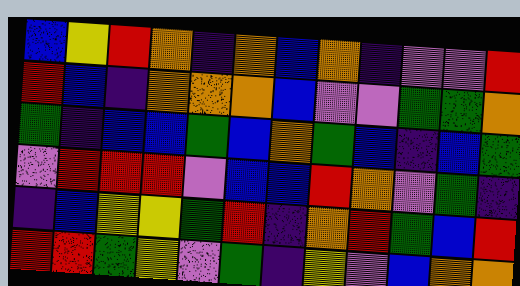[["blue", "yellow", "red", "orange", "indigo", "orange", "blue", "orange", "indigo", "violet", "violet", "red"], ["red", "blue", "indigo", "orange", "orange", "orange", "blue", "violet", "violet", "green", "green", "orange"], ["green", "indigo", "blue", "blue", "green", "blue", "orange", "green", "blue", "indigo", "blue", "green"], ["violet", "red", "red", "red", "violet", "blue", "blue", "red", "orange", "violet", "green", "indigo"], ["indigo", "blue", "yellow", "yellow", "green", "red", "indigo", "orange", "red", "green", "blue", "red"], ["red", "red", "green", "yellow", "violet", "green", "indigo", "yellow", "violet", "blue", "orange", "orange"]]